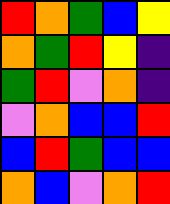[["red", "orange", "green", "blue", "yellow"], ["orange", "green", "red", "yellow", "indigo"], ["green", "red", "violet", "orange", "indigo"], ["violet", "orange", "blue", "blue", "red"], ["blue", "red", "green", "blue", "blue"], ["orange", "blue", "violet", "orange", "red"]]